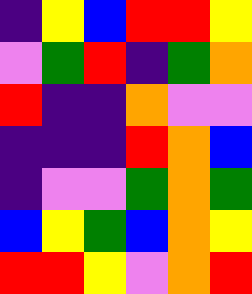[["indigo", "yellow", "blue", "red", "red", "yellow"], ["violet", "green", "red", "indigo", "green", "orange"], ["red", "indigo", "indigo", "orange", "violet", "violet"], ["indigo", "indigo", "indigo", "red", "orange", "blue"], ["indigo", "violet", "violet", "green", "orange", "green"], ["blue", "yellow", "green", "blue", "orange", "yellow"], ["red", "red", "yellow", "violet", "orange", "red"]]